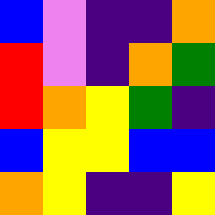[["blue", "violet", "indigo", "indigo", "orange"], ["red", "violet", "indigo", "orange", "green"], ["red", "orange", "yellow", "green", "indigo"], ["blue", "yellow", "yellow", "blue", "blue"], ["orange", "yellow", "indigo", "indigo", "yellow"]]